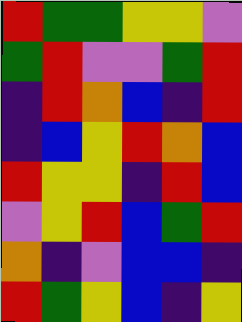[["red", "green", "green", "yellow", "yellow", "violet"], ["green", "red", "violet", "violet", "green", "red"], ["indigo", "red", "orange", "blue", "indigo", "red"], ["indigo", "blue", "yellow", "red", "orange", "blue"], ["red", "yellow", "yellow", "indigo", "red", "blue"], ["violet", "yellow", "red", "blue", "green", "red"], ["orange", "indigo", "violet", "blue", "blue", "indigo"], ["red", "green", "yellow", "blue", "indigo", "yellow"]]